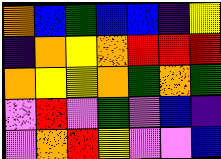[["orange", "blue", "green", "blue", "blue", "indigo", "yellow"], ["indigo", "orange", "yellow", "orange", "red", "red", "red"], ["orange", "yellow", "yellow", "orange", "green", "orange", "green"], ["violet", "red", "violet", "green", "violet", "blue", "indigo"], ["violet", "orange", "red", "yellow", "violet", "violet", "blue"]]